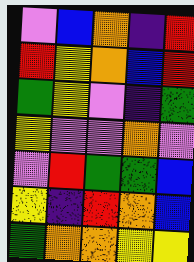[["violet", "blue", "orange", "indigo", "red"], ["red", "yellow", "orange", "blue", "red"], ["green", "yellow", "violet", "indigo", "green"], ["yellow", "violet", "violet", "orange", "violet"], ["violet", "red", "green", "green", "blue"], ["yellow", "indigo", "red", "orange", "blue"], ["green", "orange", "orange", "yellow", "yellow"]]